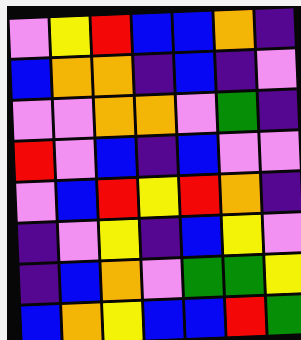[["violet", "yellow", "red", "blue", "blue", "orange", "indigo"], ["blue", "orange", "orange", "indigo", "blue", "indigo", "violet"], ["violet", "violet", "orange", "orange", "violet", "green", "indigo"], ["red", "violet", "blue", "indigo", "blue", "violet", "violet"], ["violet", "blue", "red", "yellow", "red", "orange", "indigo"], ["indigo", "violet", "yellow", "indigo", "blue", "yellow", "violet"], ["indigo", "blue", "orange", "violet", "green", "green", "yellow"], ["blue", "orange", "yellow", "blue", "blue", "red", "green"]]